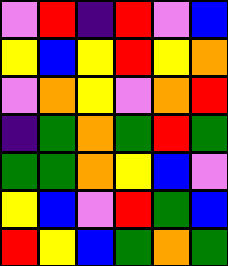[["violet", "red", "indigo", "red", "violet", "blue"], ["yellow", "blue", "yellow", "red", "yellow", "orange"], ["violet", "orange", "yellow", "violet", "orange", "red"], ["indigo", "green", "orange", "green", "red", "green"], ["green", "green", "orange", "yellow", "blue", "violet"], ["yellow", "blue", "violet", "red", "green", "blue"], ["red", "yellow", "blue", "green", "orange", "green"]]